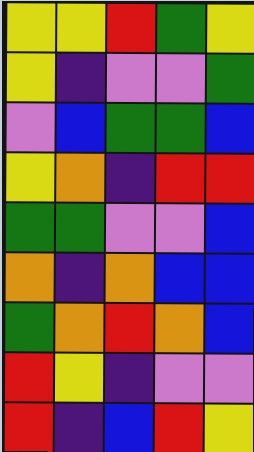[["yellow", "yellow", "red", "green", "yellow"], ["yellow", "indigo", "violet", "violet", "green"], ["violet", "blue", "green", "green", "blue"], ["yellow", "orange", "indigo", "red", "red"], ["green", "green", "violet", "violet", "blue"], ["orange", "indigo", "orange", "blue", "blue"], ["green", "orange", "red", "orange", "blue"], ["red", "yellow", "indigo", "violet", "violet"], ["red", "indigo", "blue", "red", "yellow"]]